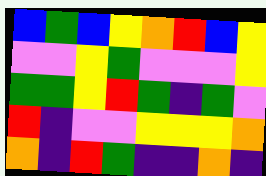[["blue", "green", "blue", "yellow", "orange", "red", "blue", "yellow"], ["violet", "violet", "yellow", "green", "violet", "violet", "violet", "yellow"], ["green", "green", "yellow", "red", "green", "indigo", "green", "violet"], ["red", "indigo", "violet", "violet", "yellow", "yellow", "yellow", "orange"], ["orange", "indigo", "red", "green", "indigo", "indigo", "orange", "indigo"]]